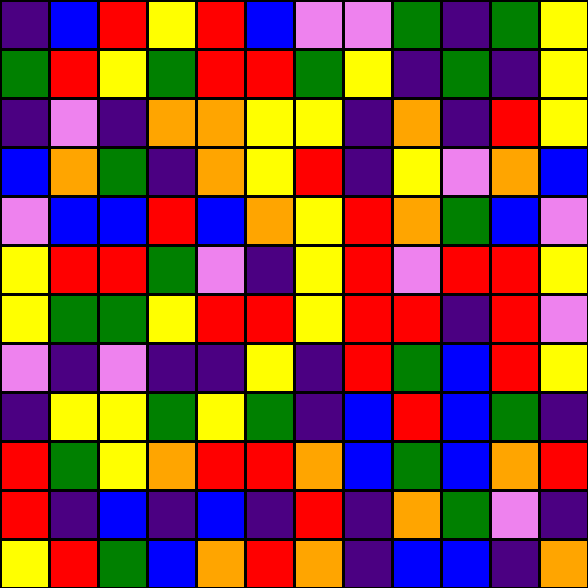[["indigo", "blue", "red", "yellow", "red", "blue", "violet", "violet", "green", "indigo", "green", "yellow"], ["green", "red", "yellow", "green", "red", "red", "green", "yellow", "indigo", "green", "indigo", "yellow"], ["indigo", "violet", "indigo", "orange", "orange", "yellow", "yellow", "indigo", "orange", "indigo", "red", "yellow"], ["blue", "orange", "green", "indigo", "orange", "yellow", "red", "indigo", "yellow", "violet", "orange", "blue"], ["violet", "blue", "blue", "red", "blue", "orange", "yellow", "red", "orange", "green", "blue", "violet"], ["yellow", "red", "red", "green", "violet", "indigo", "yellow", "red", "violet", "red", "red", "yellow"], ["yellow", "green", "green", "yellow", "red", "red", "yellow", "red", "red", "indigo", "red", "violet"], ["violet", "indigo", "violet", "indigo", "indigo", "yellow", "indigo", "red", "green", "blue", "red", "yellow"], ["indigo", "yellow", "yellow", "green", "yellow", "green", "indigo", "blue", "red", "blue", "green", "indigo"], ["red", "green", "yellow", "orange", "red", "red", "orange", "blue", "green", "blue", "orange", "red"], ["red", "indigo", "blue", "indigo", "blue", "indigo", "red", "indigo", "orange", "green", "violet", "indigo"], ["yellow", "red", "green", "blue", "orange", "red", "orange", "indigo", "blue", "blue", "indigo", "orange"]]